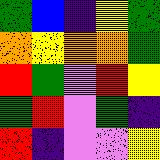[["green", "blue", "indigo", "yellow", "green"], ["orange", "yellow", "orange", "orange", "green"], ["red", "green", "violet", "red", "yellow"], ["green", "red", "violet", "green", "indigo"], ["red", "indigo", "violet", "violet", "yellow"]]